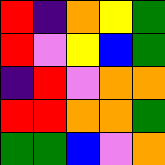[["red", "indigo", "orange", "yellow", "green"], ["red", "violet", "yellow", "blue", "green"], ["indigo", "red", "violet", "orange", "orange"], ["red", "red", "orange", "orange", "green"], ["green", "green", "blue", "violet", "orange"]]